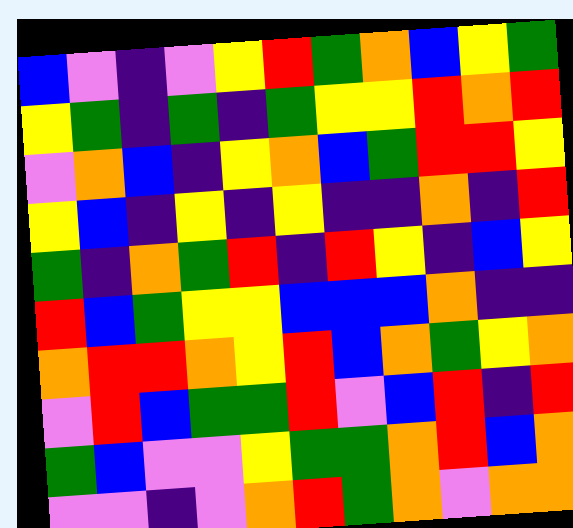[["blue", "violet", "indigo", "violet", "yellow", "red", "green", "orange", "blue", "yellow", "green"], ["yellow", "green", "indigo", "green", "indigo", "green", "yellow", "yellow", "red", "orange", "red"], ["violet", "orange", "blue", "indigo", "yellow", "orange", "blue", "green", "red", "red", "yellow"], ["yellow", "blue", "indigo", "yellow", "indigo", "yellow", "indigo", "indigo", "orange", "indigo", "red"], ["green", "indigo", "orange", "green", "red", "indigo", "red", "yellow", "indigo", "blue", "yellow"], ["red", "blue", "green", "yellow", "yellow", "blue", "blue", "blue", "orange", "indigo", "indigo"], ["orange", "red", "red", "orange", "yellow", "red", "blue", "orange", "green", "yellow", "orange"], ["violet", "red", "blue", "green", "green", "red", "violet", "blue", "red", "indigo", "red"], ["green", "blue", "violet", "violet", "yellow", "green", "green", "orange", "red", "blue", "orange"], ["violet", "violet", "indigo", "violet", "orange", "red", "green", "orange", "violet", "orange", "orange"]]